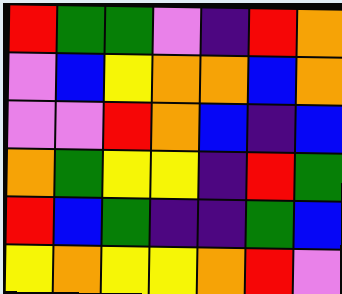[["red", "green", "green", "violet", "indigo", "red", "orange"], ["violet", "blue", "yellow", "orange", "orange", "blue", "orange"], ["violet", "violet", "red", "orange", "blue", "indigo", "blue"], ["orange", "green", "yellow", "yellow", "indigo", "red", "green"], ["red", "blue", "green", "indigo", "indigo", "green", "blue"], ["yellow", "orange", "yellow", "yellow", "orange", "red", "violet"]]